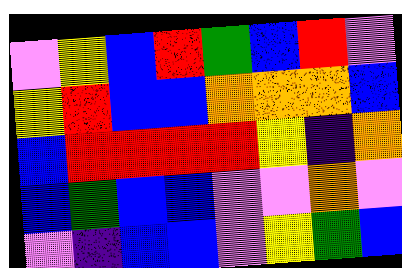[["violet", "yellow", "blue", "red", "green", "blue", "red", "violet"], ["yellow", "red", "blue", "blue", "orange", "orange", "orange", "blue"], ["blue", "red", "red", "red", "red", "yellow", "indigo", "orange"], ["blue", "green", "blue", "blue", "violet", "violet", "orange", "violet"], ["violet", "indigo", "blue", "blue", "violet", "yellow", "green", "blue"]]